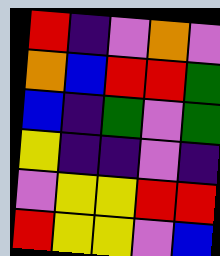[["red", "indigo", "violet", "orange", "violet"], ["orange", "blue", "red", "red", "green"], ["blue", "indigo", "green", "violet", "green"], ["yellow", "indigo", "indigo", "violet", "indigo"], ["violet", "yellow", "yellow", "red", "red"], ["red", "yellow", "yellow", "violet", "blue"]]